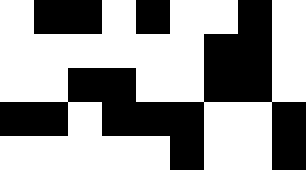[["white", "black", "black", "white", "black", "white", "white", "black", "white"], ["white", "white", "white", "white", "white", "white", "black", "black", "white"], ["white", "white", "black", "black", "white", "white", "black", "black", "white"], ["black", "black", "white", "black", "black", "black", "white", "white", "black"], ["white", "white", "white", "white", "white", "black", "white", "white", "black"]]